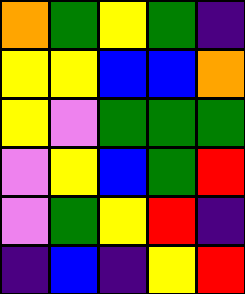[["orange", "green", "yellow", "green", "indigo"], ["yellow", "yellow", "blue", "blue", "orange"], ["yellow", "violet", "green", "green", "green"], ["violet", "yellow", "blue", "green", "red"], ["violet", "green", "yellow", "red", "indigo"], ["indigo", "blue", "indigo", "yellow", "red"]]